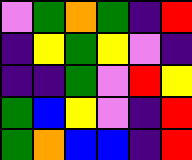[["violet", "green", "orange", "green", "indigo", "red"], ["indigo", "yellow", "green", "yellow", "violet", "indigo"], ["indigo", "indigo", "green", "violet", "red", "yellow"], ["green", "blue", "yellow", "violet", "indigo", "red"], ["green", "orange", "blue", "blue", "indigo", "red"]]